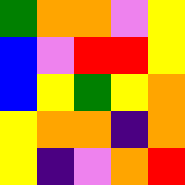[["green", "orange", "orange", "violet", "yellow"], ["blue", "violet", "red", "red", "yellow"], ["blue", "yellow", "green", "yellow", "orange"], ["yellow", "orange", "orange", "indigo", "orange"], ["yellow", "indigo", "violet", "orange", "red"]]